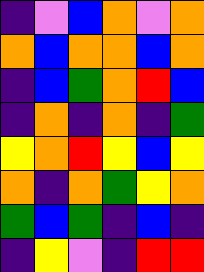[["indigo", "violet", "blue", "orange", "violet", "orange"], ["orange", "blue", "orange", "orange", "blue", "orange"], ["indigo", "blue", "green", "orange", "red", "blue"], ["indigo", "orange", "indigo", "orange", "indigo", "green"], ["yellow", "orange", "red", "yellow", "blue", "yellow"], ["orange", "indigo", "orange", "green", "yellow", "orange"], ["green", "blue", "green", "indigo", "blue", "indigo"], ["indigo", "yellow", "violet", "indigo", "red", "red"]]